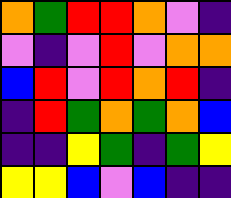[["orange", "green", "red", "red", "orange", "violet", "indigo"], ["violet", "indigo", "violet", "red", "violet", "orange", "orange"], ["blue", "red", "violet", "red", "orange", "red", "indigo"], ["indigo", "red", "green", "orange", "green", "orange", "blue"], ["indigo", "indigo", "yellow", "green", "indigo", "green", "yellow"], ["yellow", "yellow", "blue", "violet", "blue", "indigo", "indigo"]]